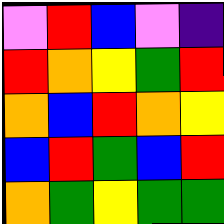[["violet", "red", "blue", "violet", "indigo"], ["red", "orange", "yellow", "green", "red"], ["orange", "blue", "red", "orange", "yellow"], ["blue", "red", "green", "blue", "red"], ["orange", "green", "yellow", "green", "green"]]